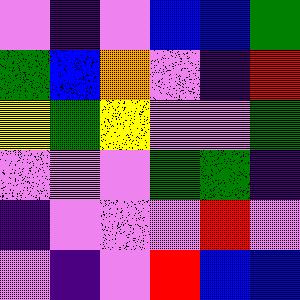[["violet", "indigo", "violet", "blue", "blue", "green"], ["green", "blue", "orange", "violet", "indigo", "red"], ["yellow", "green", "yellow", "violet", "violet", "green"], ["violet", "violet", "violet", "green", "green", "indigo"], ["indigo", "violet", "violet", "violet", "red", "violet"], ["violet", "indigo", "violet", "red", "blue", "blue"]]